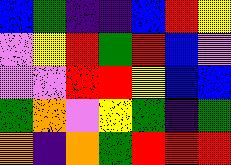[["blue", "green", "indigo", "indigo", "blue", "red", "yellow"], ["violet", "yellow", "red", "green", "red", "blue", "violet"], ["violet", "violet", "red", "red", "yellow", "blue", "blue"], ["green", "orange", "violet", "yellow", "green", "indigo", "green"], ["orange", "indigo", "orange", "green", "red", "red", "red"]]